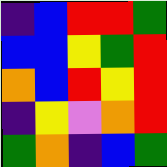[["indigo", "blue", "red", "red", "green"], ["blue", "blue", "yellow", "green", "red"], ["orange", "blue", "red", "yellow", "red"], ["indigo", "yellow", "violet", "orange", "red"], ["green", "orange", "indigo", "blue", "green"]]